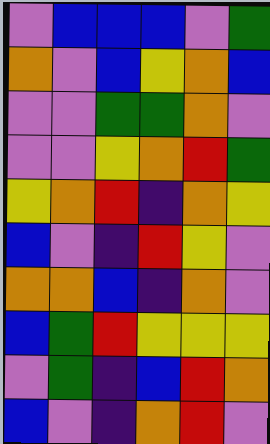[["violet", "blue", "blue", "blue", "violet", "green"], ["orange", "violet", "blue", "yellow", "orange", "blue"], ["violet", "violet", "green", "green", "orange", "violet"], ["violet", "violet", "yellow", "orange", "red", "green"], ["yellow", "orange", "red", "indigo", "orange", "yellow"], ["blue", "violet", "indigo", "red", "yellow", "violet"], ["orange", "orange", "blue", "indigo", "orange", "violet"], ["blue", "green", "red", "yellow", "yellow", "yellow"], ["violet", "green", "indigo", "blue", "red", "orange"], ["blue", "violet", "indigo", "orange", "red", "violet"]]